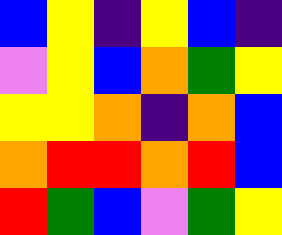[["blue", "yellow", "indigo", "yellow", "blue", "indigo"], ["violet", "yellow", "blue", "orange", "green", "yellow"], ["yellow", "yellow", "orange", "indigo", "orange", "blue"], ["orange", "red", "red", "orange", "red", "blue"], ["red", "green", "blue", "violet", "green", "yellow"]]